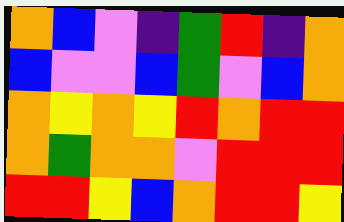[["orange", "blue", "violet", "indigo", "green", "red", "indigo", "orange"], ["blue", "violet", "violet", "blue", "green", "violet", "blue", "orange"], ["orange", "yellow", "orange", "yellow", "red", "orange", "red", "red"], ["orange", "green", "orange", "orange", "violet", "red", "red", "red"], ["red", "red", "yellow", "blue", "orange", "red", "red", "yellow"]]